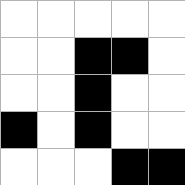[["white", "white", "white", "white", "white"], ["white", "white", "black", "black", "white"], ["white", "white", "black", "white", "white"], ["black", "white", "black", "white", "white"], ["white", "white", "white", "black", "black"]]